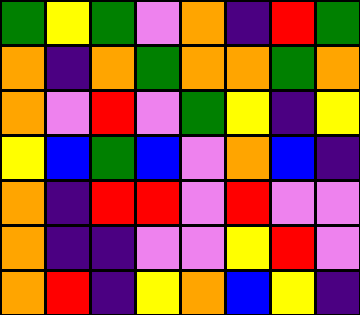[["green", "yellow", "green", "violet", "orange", "indigo", "red", "green"], ["orange", "indigo", "orange", "green", "orange", "orange", "green", "orange"], ["orange", "violet", "red", "violet", "green", "yellow", "indigo", "yellow"], ["yellow", "blue", "green", "blue", "violet", "orange", "blue", "indigo"], ["orange", "indigo", "red", "red", "violet", "red", "violet", "violet"], ["orange", "indigo", "indigo", "violet", "violet", "yellow", "red", "violet"], ["orange", "red", "indigo", "yellow", "orange", "blue", "yellow", "indigo"]]